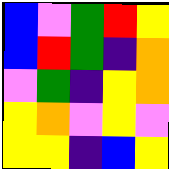[["blue", "violet", "green", "red", "yellow"], ["blue", "red", "green", "indigo", "orange"], ["violet", "green", "indigo", "yellow", "orange"], ["yellow", "orange", "violet", "yellow", "violet"], ["yellow", "yellow", "indigo", "blue", "yellow"]]